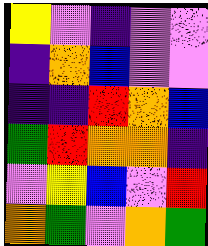[["yellow", "violet", "indigo", "violet", "violet"], ["indigo", "orange", "blue", "violet", "violet"], ["indigo", "indigo", "red", "orange", "blue"], ["green", "red", "orange", "orange", "indigo"], ["violet", "yellow", "blue", "violet", "red"], ["orange", "green", "violet", "orange", "green"]]